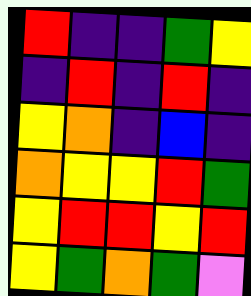[["red", "indigo", "indigo", "green", "yellow"], ["indigo", "red", "indigo", "red", "indigo"], ["yellow", "orange", "indigo", "blue", "indigo"], ["orange", "yellow", "yellow", "red", "green"], ["yellow", "red", "red", "yellow", "red"], ["yellow", "green", "orange", "green", "violet"]]